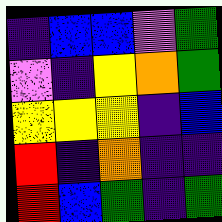[["indigo", "blue", "blue", "violet", "green"], ["violet", "indigo", "yellow", "orange", "green"], ["yellow", "yellow", "yellow", "indigo", "blue"], ["red", "indigo", "orange", "indigo", "indigo"], ["red", "blue", "green", "indigo", "green"]]